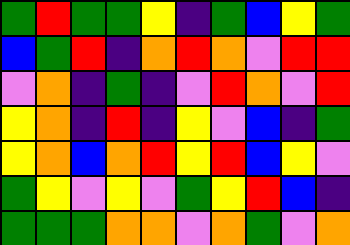[["green", "red", "green", "green", "yellow", "indigo", "green", "blue", "yellow", "green"], ["blue", "green", "red", "indigo", "orange", "red", "orange", "violet", "red", "red"], ["violet", "orange", "indigo", "green", "indigo", "violet", "red", "orange", "violet", "red"], ["yellow", "orange", "indigo", "red", "indigo", "yellow", "violet", "blue", "indigo", "green"], ["yellow", "orange", "blue", "orange", "red", "yellow", "red", "blue", "yellow", "violet"], ["green", "yellow", "violet", "yellow", "violet", "green", "yellow", "red", "blue", "indigo"], ["green", "green", "green", "orange", "orange", "violet", "orange", "green", "violet", "orange"]]